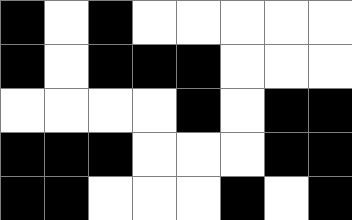[["black", "white", "black", "white", "white", "white", "white", "white"], ["black", "white", "black", "black", "black", "white", "white", "white"], ["white", "white", "white", "white", "black", "white", "black", "black"], ["black", "black", "black", "white", "white", "white", "black", "black"], ["black", "black", "white", "white", "white", "black", "white", "black"]]